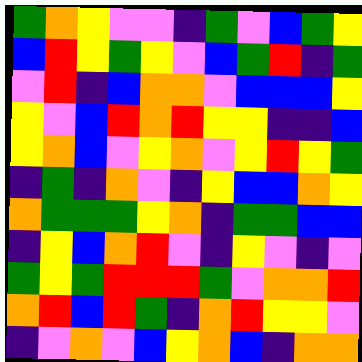[["green", "orange", "yellow", "violet", "violet", "indigo", "green", "violet", "blue", "green", "yellow"], ["blue", "red", "yellow", "green", "yellow", "violet", "blue", "green", "red", "indigo", "green"], ["violet", "red", "indigo", "blue", "orange", "orange", "violet", "blue", "blue", "blue", "yellow"], ["yellow", "violet", "blue", "red", "orange", "red", "yellow", "yellow", "indigo", "indigo", "blue"], ["yellow", "orange", "blue", "violet", "yellow", "orange", "violet", "yellow", "red", "yellow", "green"], ["indigo", "green", "indigo", "orange", "violet", "indigo", "yellow", "blue", "blue", "orange", "yellow"], ["orange", "green", "green", "green", "yellow", "orange", "indigo", "green", "green", "blue", "blue"], ["indigo", "yellow", "blue", "orange", "red", "violet", "indigo", "yellow", "violet", "indigo", "violet"], ["green", "yellow", "green", "red", "red", "red", "green", "violet", "orange", "orange", "red"], ["orange", "red", "blue", "red", "green", "indigo", "orange", "red", "yellow", "yellow", "violet"], ["indigo", "violet", "orange", "violet", "blue", "yellow", "orange", "blue", "indigo", "orange", "orange"]]